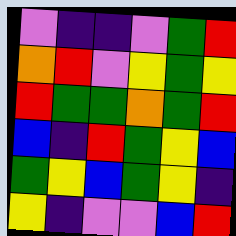[["violet", "indigo", "indigo", "violet", "green", "red"], ["orange", "red", "violet", "yellow", "green", "yellow"], ["red", "green", "green", "orange", "green", "red"], ["blue", "indigo", "red", "green", "yellow", "blue"], ["green", "yellow", "blue", "green", "yellow", "indigo"], ["yellow", "indigo", "violet", "violet", "blue", "red"]]